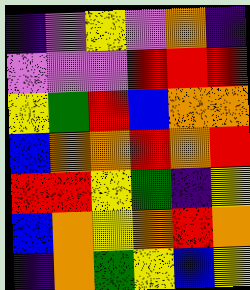[["indigo", "violet", "yellow", "violet", "orange", "indigo"], ["violet", "violet", "violet", "red", "red", "red"], ["yellow", "green", "red", "blue", "orange", "orange"], ["blue", "orange", "orange", "red", "orange", "red"], ["red", "red", "yellow", "green", "indigo", "yellow"], ["blue", "orange", "yellow", "orange", "red", "orange"], ["indigo", "orange", "green", "yellow", "blue", "yellow"]]